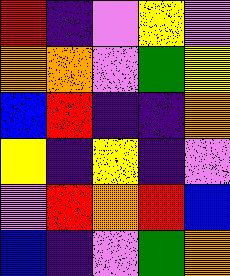[["red", "indigo", "violet", "yellow", "violet"], ["orange", "orange", "violet", "green", "yellow"], ["blue", "red", "indigo", "indigo", "orange"], ["yellow", "indigo", "yellow", "indigo", "violet"], ["violet", "red", "orange", "red", "blue"], ["blue", "indigo", "violet", "green", "orange"]]